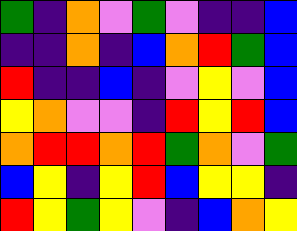[["green", "indigo", "orange", "violet", "green", "violet", "indigo", "indigo", "blue"], ["indigo", "indigo", "orange", "indigo", "blue", "orange", "red", "green", "blue"], ["red", "indigo", "indigo", "blue", "indigo", "violet", "yellow", "violet", "blue"], ["yellow", "orange", "violet", "violet", "indigo", "red", "yellow", "red", "blue"], ["orange", "red", "red", "orange", "red", "green", "orange", "violet", "green"], ["blue", "yellow", "indigo", "yellow", "red", "blue", "yellow", "yellow", "indigo"], ["red", "yellow", "green", "yellow", "violet", "indigo", "blue", "orange", "yellow"]]